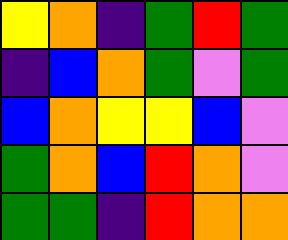[["yellow", "orange", "indigo", "green", "red", "green"], ["indigo", "blue", "orange", "green", "violet", "green"], ["blue", "orange", "yellow", "yellow", "blue", "violet"], ["green", "orange", "blue", "red", "orange", "violet"], ["green", "green", "indigo", "red", "orange", "orange"]]